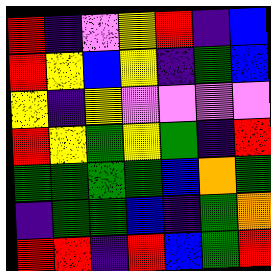[["red", "indigo", "violet", "yellow", "red", "indigo", "blue"], ["red", "yellow", "blue", "yellow", "indigo", "green", "blue"], ["yellow", "indigo", "yellow", "violet", "violet", "violet", "violet"], ["red", "yellow", "green", "yellow", "green", "indigo", "red"], ["green", "green", "green", "green", "blue", "orange", "green"], ["indigo", "green", "green", "blue", "indigo", "green", "orange"], ["red", "red", "indigo", "red", "blue", "green", "red"]]